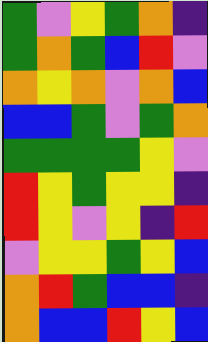[["green", "violet", "yellow", "green", "orange", "indigo"], ["green", "orange", "green", "blue", "red", "violet"], ["orange", "yellow", "orange", "violet", "orange", "blue"], ["blue", "blue", "green", "violet", "green", "orange"], ["green", "green", "green", "green", "yellow", "violet"], ["red", "yellow", "green", "yellow", "yellow", "indigo"], ["red", "yellow", "violet", "yellow", "indigo", "red"], ["violet", "yellow", "yellow", "green", "yellow", "blue"], ["orange", "red", "green", "blue", "blue", "indigo"], ["orange", "blue", "blue", "red", "yellow", "blue"]]